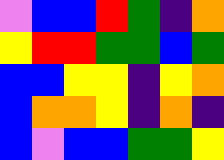[["violet", "blue", "blue", "red", "green", "indigo", "orange"], ["yellow", "red", "red", "green", "green", "blue", "green"], ["blue", "blue", "yellow", "yellow", "indigo", "yellow", "orange"], ["blue", "orange", "orange", "yellow", "indigo", "orange", "indigo"], ["blue", "violet", "blue", "blue", "green", "green", "yellow"]]